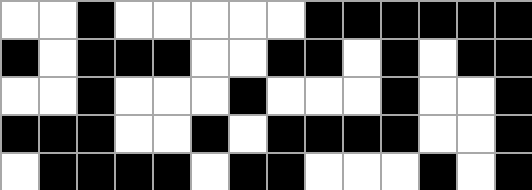[["white", "white", "black", "white", "white", "white", "white", "white", "black", "black", "black", "black", "black", "black"], ["black", "white", "black", "black", "black", "white", "white", "black", "black", "white", "black", "white", "black", "black"], ["white", "white", "black", "white", "white", "white", "black", "white", "white", "white", "black", "white", "white", "black"], ["black", "black", "black", "white", "white", "black", "white", "black", "black", "black", "black", "white", "white", "black"], ["white", "black", "black", "black", "black", "white", "black", "black", "white", "white", "white", "black", "white", "black"]]